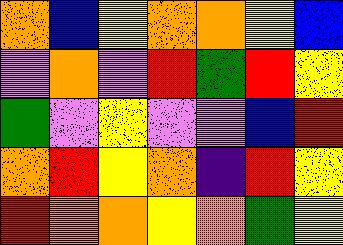[["orange", "blue", "yellow", "orange", "orange", "yellow", "blue"], ["violet", "orange", "violet", "red", "green", "red", "yellow"], ["green", "violet", "yellow", "violet", "violet", "blue", "red"], ["orange", "red", "yellow", "orange", "indigo", "red", "yellow"], ["red", "orange", "orange", "yellow", "orange", "green", "yellow"]]